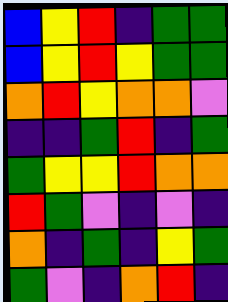[["blue", "yellow", "red", "indigo", "green", "green"], ["blue", "yellow", "red", "yellow", "green", "green"], ["orange", "red", "yellow", "orange", "orange", "violet"], ["indigo", "indigo", "green", "red", "indigo", "green"], ["green", "yellow", "yellow", "red", "orange", "orange"], ["red", "green", "violet", "indigo", "violet", "indigo"], ["orange", "indigo", "green", "indigo", "yellow", "green"], ["green", "violet", "indigo", "orange", "red", "indigo"]]